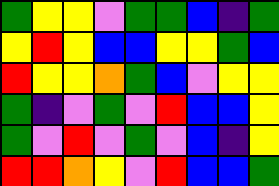[["green", "yellow", "yellow", "violet", "green", "green", "blue", "indigo", "green"], ["yellow", "red", "yellow", "blue", "blue", "yellow", "yellow", "green", "blue"], ["red", "yellow", "yellow", "orange", "green", "blue", "violet", "yellow", "yellow"], ["green", "indigo", "violet", "green", "violet", "red", "blue", "blue", "yellow"], ["green", "violet", "red", "violet", "green", "violet", "blue", "indigo", "yellow"], ["red", "red", "orange", "yellow", "violet", "red", "blue", "blue", "green"]]